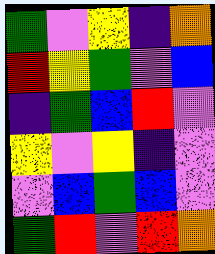[["green", "violet", "yellow", "indigo", "orange"], ["red", "yellow", "green", "violet", "blue"], ["indigo", "green", "blue", "red", "violet"], ["yellow", "violet", "yellow", "indigo", "violet"], ["violet", "blue", "green", "blue", "violet"], ["green", "red", "violet", "red", "orange"]]